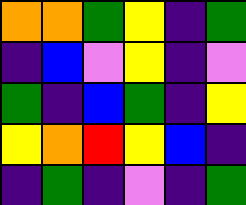[["orange", "orange", "green", "yellow", "indigo", "green"], ["indigo", "blue", "violet", "yellow", "indigo", "violet"], ["green", "indigo", "blue", "green", "indigo", "yellow"], ["yellow", "orange", "red", "yellow", "blue", "indigo"], ["indigo", "green", "indigo", "violet", "indigo", "green"]]